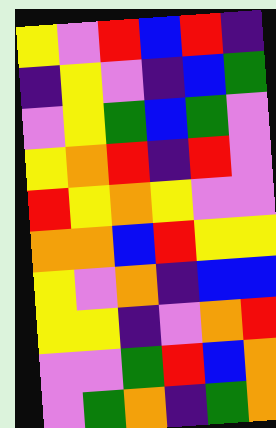[["yellow", "violet", "red", "blue", "red", "indigo"], ["indigo", "yellow", "violet", "indigo", "blue", "green"], ["violet", "yellow", "green", "blue", "green", "violet"], ["yellow", "orange", "red", "indigo", "red", "violet"], ["red", "yellow", "orange", "yellow", "violet", "violet"], ["orange", "orange", "blue", "red", "yellow", "yellow"], ["yellow", "violet", "orange", "indigo", "blue", "blue"], ["yellow", "yellow", "indigo", "violet", "orange", "red"], ["violet", "violet", "green", "red", "blue", "orange"], ["violet", "green", "orange", "indigo", "green", "orange"]]